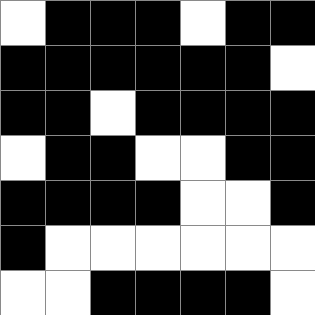[["white", "black", "black", "black", "white", "black", "black"], ["black", "black", "black", "black", "black", "black", "white"], ["black", "black", "white", "black", "black", "black", "black"], ["white", "black", "black", "white", "white", "black", "black"], ["black", "black", "black", "black", "white", "white", "black"], ["black", "white", "white", "white", "white", "white", "white"], ["white", "white", "black", "black", "black", "black", "white"]]